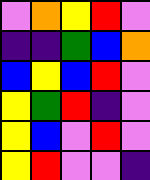[["violet", "orange", "yellow", "red", "violet"], ["indigo", "indigo", "green", "blue", "orange"], ["blue", "yellow", "blue", "red", "violet"], ["yellow", "green", "red", "indigo", "violet"], ["yellow", "blue", "violet", "red", "violet"], ["yellow", "red", "violet", "violet", "indigo"]]